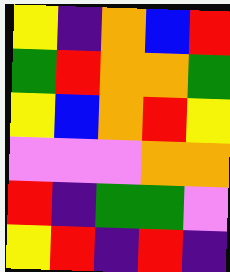[["yellow", "indigo", "orange", "blue", "red"], ["green", "red", "orange", "orange", "green"], ["yellow", "blue", "orange", "red", "yellow"], ["violet", "violet", "violet", "orange", "orange"], ["red", "indigo", "green", "green", "violet"], ["yellow", "red", "indigo", "red", "indigo"]]